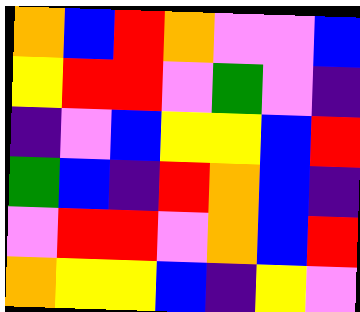[["orange", "blue", "red", "orange", "violet", "violet", "blue"], ["yellow", "red", "red", "violet", "green", "violet", "indigo"], ["indigo", "violet", "blue", "yellow", "yellow", "blue", "red"], ["green", "blue", "indigo", "red", "orange", "blue", "indigo"], ["violet", "red", "red", "violet", "orange", "blue", "red"], ["orange", "yellow", "yellow", "blue", "indigo", "yellow", "violet"]]